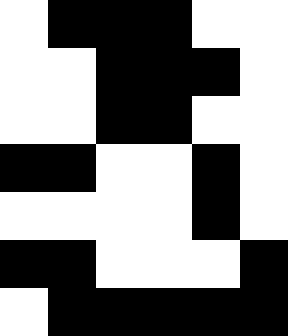[["white", "black", "black", "black", "white", "white"], ["white", "white", "black", "black", "black", "white"], ["white", "white", "black", "black", "white", "white"], ["black", "black", "white", "white", "black", "white"], ["white", "white", "white", "white", "black", "white"], ["black", "black", "white", "white", "white", "black"], ["white", "black", "black", "black", "black", "black"]]